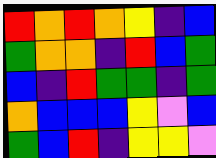[["red", "orange", "red", "orange", "yellow", "indigo", "blue"], ["green", "orange", "orange", "indigo", "red", "blue", "green"], ["blue", "indigo", "red", "green", "green", "indigo", "green"], ["orange", "blue", "blue", "blue", "yellow", "violet", "blue"], ["green", "blue", "red", "indigo", "yellow", "yellow", "violet"]]